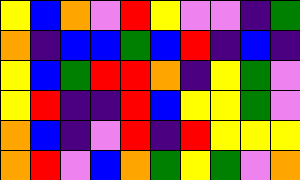[["yellow", "blue", "orange", "violet", "red", "yellow", "violet", "violet", "indigo", "green"], ["orange", "indigo", "blue", "blue", "green", "blue", "red", "indigo", "blue", "indigo"], ["yellow", "blue", "green", "red", "red", "orange", "indigo", "yellow", "green", "violet"], ["yellow", "red", "indigo", "indigo", "red", "blue", "yellow", "yellow", "green", "violet"], ["orange", "blue", "indigo", "violet", "red", "indigo", "red", "yellow", "yellow", "yellow"], ["orange", "red", "violet", "blue", "orange", "green", "yellow", "green", "violet", "orange"]]